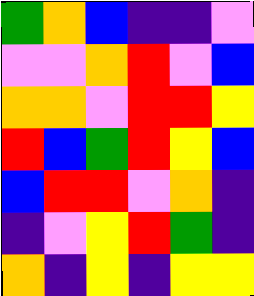[["green", "orange", "blue", "indigo", "indigo", "violet"], ["violet", "violet", "orange", "red", "violet", "blue"], ["orange", "orange", "violet", "red", "red", "yellow"], ["red", "blue", "green", "red", "yellow", "blue"], ["blue", "red", "red", "violet", "orange", "indigo"], ["indigo", "violet", "yellow", "red", "green", "indigo"], ["orange", "indigo", "yellow", "indigo", "yellow", "yellow"]]